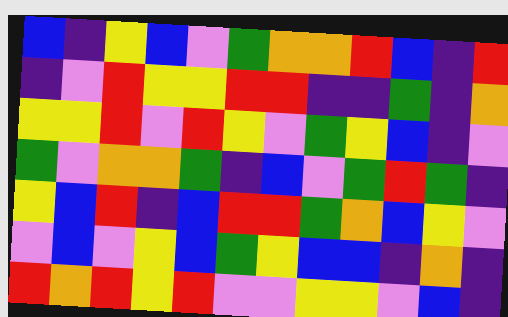[["blue", "indigo", "yellow", "blue", "violet", "green", "orange", "orange", "red", "blue", "indigo", "red"], ["indigo", "violet", "red", "yellow", "yellow", "red", "red", "indigo", "indigo", "green", "indigo", "orange"], ["yellow", "yellow", "red", "violet", "red", "yellow", "violet", "green", "yellow", "blue", "indigo", "violet"], ["green", "violet", "orange", "orange", "green", "indigo", "blue", "violet", "green", "red", "green", "indigo"], ["yellow", "blue", "red", "indigo", "blue", "red", "red", "green", "orange", "blue", "yellow", "violet"], ["violet", "blue", "violet", "yellow", "blue", "green", "yellow", "blue", "blue", "indigo", "orange", "indigo"], ["red", "orange", "red", "yellow", "red", "violet", "violet", "yellow", "yellow", "violet", "blue", "indigo"]]